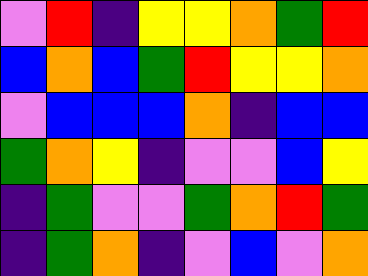[["violet", "red", "indigo", "yellow", "yellow", "orange", "green", "red"], ["blue", "orange", "blue", "green", "red", "yellow", "yellow", "orange"], ["violet", "blue", "blue", "blue", "orange", "indigo", "blue", "blue"], ["green", "orange", "yellow", "indigo", "violet", "violet", "blue", "yellow"], ["indigo", "green", "violet", "violet", "green", "orange", "red", "green"], ["indigo", "green", "orange", "indigo", "violet", "blue", "violet", "orange"]]